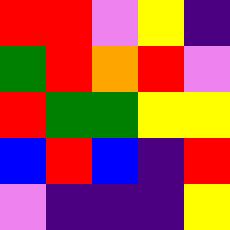[["red", "red", "violet", "yellow", "indigo"], ["green", "red", "orange", "red", "violet"], ["red", "green", "green", "yellow", "yellow"], ["blue", "red", "blue", "indigo", "red"], ["violet", "indigo", "indigo", "indigo", "yellow"]]